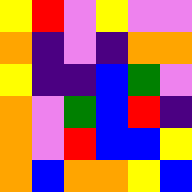[["yellow", "red", "violet", "yellow", "violet", "violet"], ["orange", "indigo", "violet", "indigo", "orange", "orange"], ["yellow", "indigo", "indigo", "blue", "green", "violet"], ["orange", "violet", "green", "blue", "red", "indigo"], ["orange", "violet", "red", "blue", "blue", "yellow"], ["orange", "blue", "orange", "orange", "yellow", "blue"]]